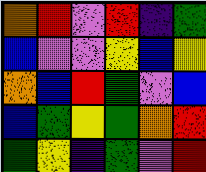[["orange", "red", "violet", "red", "indigo", "green"], ["blue", "violet", "violet", "yellow", "blue", "yellow"], ["orange", "blue", "red", "green", "violet", "blue"], ["blue", "green", "yellow", "green", "orange", "red"], ["green", "yellow", "indigo", "green", "violet", "red"]]